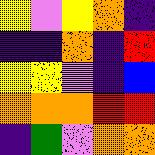[["yellow", "violet", "yellow", "orange", "indigo"], ["indigo", "indigo", "orange", "indigo", "red"], ["yellow", "yellow", "violet", "indigo", "blue"], ["orange", "orange", "orange", "red", "red"], ["indigo", "green", "violet", "orange", "orange"]]